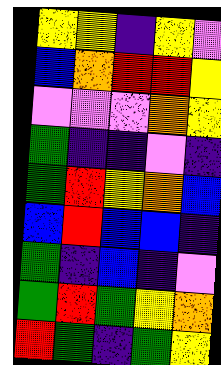[["yellow", "yellow", "indigo", "yellow", "violet"], ["blue", "orange", "red", "red", "yellow"], ["violet", "violet", "violet", "orange", "yellow"], ["green", "indigo", "indigo", "violet", "indigo"], ["green", "red", "yellow", "orange", "blue"], ["blue", "red", "blue", "blue", "indigo"], ["green", "indigo", "blue", "indigo", "violet"], ["green", "red", "green", "yellow", "orange"], ["red", "green", "indigo", "green", "yellow"]]